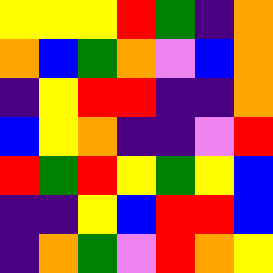[["yellow", "yellow", "yellow", "red", "green", "indigo", "orange"], ["orange", "blue", "green", "orange", "violet", "blue", "orange"], ["indigo", "yellow", "red", "red", "indigo", "indigo", "orange"], ["blue", "yellow", "orange", "indigo", "indigo", "violet", "red"], ["red", "green", "red", "yellow", "green", "yellow", "blue"], ["indigo", "indigo", "yellow", "blue", "red", "red", "blue"], ["indigo", "orange", "green", "violet", "red", "orange", "yellow"]]